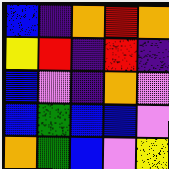[["blue", "indigo", "orange", "red", "orange"], ["yellow", "red", "indigo", "red", "indigo"], ["blue", "violet", "indigo", "orange", "violet"], ["blue", "green", "blue", "blue", "violet"], ["orange", "green", "blue", "violet", "yellow"]]